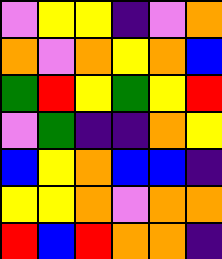[["violet", "yellow", "yellow", "indigo", "violet", "orange"], ["orange", "violet", "orange", "yellow", "orange", "blue"], ["green", "red", "yellow", "green", "yellow", "red"], ["violet", "green", "indigo", "indigo", "orange", "yellow"], ["blue", "yellow", "orange", "blue", "blue", "indigo"], ["yellow", "yellow", "orange", "violet", "orange", "orange"], ["red", "blue", "red", "orange", "orange", "indigo"]]